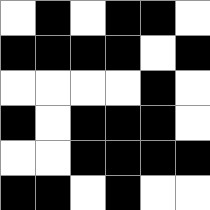[["white", "black", "white", "black", "black", "white"], ["black", "black", "black", "black", "white", "black"], ["white", "white", "white", "white", "black", "white"], ["black", "white", "black", "black", "black", "white"], ["white", "white", "black", "black", "black", "black"], ["black", "black", "white", "black", "white", "white"]]